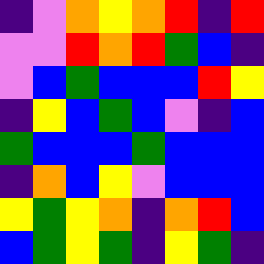[["indigo", "violet", "orange", "yellow", "orange", "red", "indigo", "red"], ["violet", "violet", "red", "orange", "red", "green", "blue", "indigo"], ["violet", "blue", "green", "blue", "blue", "blue", "red", "yellow"], ["indigo", "yellow", "blue", "green", "blue", "violet", "indigo", "blue"], ["green", "blue", "blue", "blue", "green", "blue", "blue", "blue"], ["indigo", "orange", "blue", "yellow", "violet", "blue", "blue", "blue"], ["yellow", "green", "yellow", "orange", "indigo", "orange", "red", "blue"], ["blue", "green", "yellow", "green", "indigo", "yellow", "green", "indigo"]]